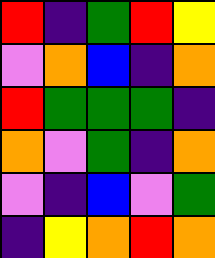[["red", "indigo", "green", "red", "yellow"], ["violet", "orange", "blue", "indigo", "orange"], ["red", "green", "green", "green", "indigo"], ["orange", "violet", "green", "indigo", "orange"], ["violet", "indigo", "blue", "violet", "green"], ["indigo", "yellow", "orange", "red", "orange"]]